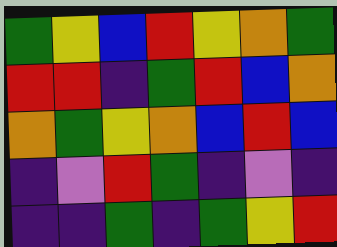[["green", "yellow", "blue", "red", "yellow", "orange", "green"], ["red", "red", "indigo", "green", "red", "blue", "orange"], ["orange", "green", "yellow", "orange", "blue", "red", "blue"], ["indigo", "violet", "red", "green", "indigo", "violet", "indigo"], ["indigo", "indigo", "green", "indigo", "green", "yellow", "red"]]